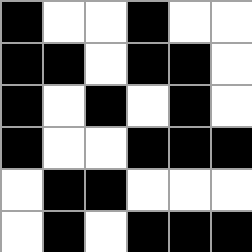[["black", "white", "white", "black", "white", "white"], ["black", "black", "white", "black", "black", "white"], ["black", "white", "black", "white", "black", "white"], ["black", "white", "white", "black", "black", "black"], ["white", "black", "black", "white", "white", "white"], ["white", "black", "white", "black", "black", "black"]]